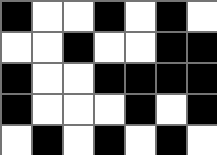[["black", "white", "white", "black", "white", "black", "white"], ["white", "white", "black", "white", "white", "black", "black"], ["black", "white", "white", "black", "black", "black", "black"], ["black", "white", "white", "white", "black", "white", "black"], ["white", "black", "white", "black", "white", "black", "white"]]